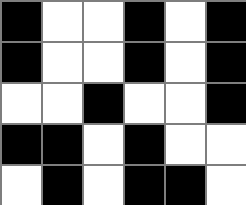[["black", "white", "white", "black", "white", "black"], ["black", "white", "white", "black", "white", "black"], ["white", "white", "black", "white", "white", "black"], ["black", "black", "white", "black", "white", "white"], ["white", "black", "white", "black", "black", "white"]]